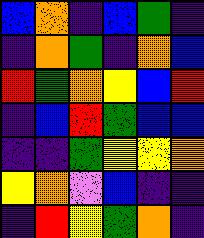[["blue", "orange", "indigo", "blue", "green", "indigo"], ["indigo", "orange", "green", "indigo", "orange", "blue"], ["red", "green", "orange", "yellow", "blue", "red"], ["indigo", "blue", "red", "green", "blue", "blue"], ["indigo", "indigo", "green", "yellow", "yellow", "orange"], ["yellow", "orange", "violet", "blue", "indigo", "indigo"], ["indigo", "red", "yellow", "green", "orange", "indigo"]]